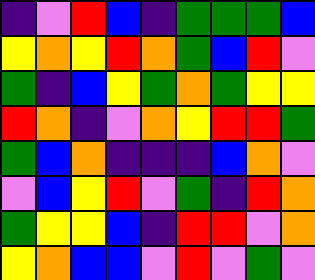[["indigo", "violet", "red", "blue", "indigo", "green", "green", "green", "blue"], ["yellow", "orange", "yellow", "red", "orange", "green", "blue", "red", "violet"], ["green", "indigo", "blue", "yellow", "green", "orange", "green", "yellow", "yellow"], ["red", "orange", "indigo", "violet", "orange", "yellow", "red", "red", "green"], ["green", "blue", "orange", "indigo", "indigo", "indigo", "blue", "orange", "violet"], ["violet", "blue", "yellow", "red", "violet", "green", "indigo", "red", "orange"], ["green", "yellow", "yellow", "blue", "indigo", "red", "red", "violet", "orange"], ["yellow", "orange", "blue", "blue", "violet", "red", "violet", "green", "violet"]]